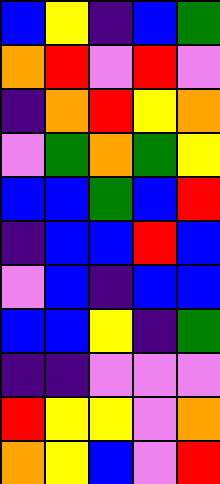[["blue", "yellow", "indigo", "blue", "green"], ["orange", "red", "violet", "red", "violet"], ["indigo", "orange", "red", "yellow", "orange"], ["violet", "green", "orange", "green", "yellow"], ["blue", "blue", "green", "blue", "red"], ["indigo", "blue", "blue", "red", "blue"], ["violet", "blue", "indigo", "blue", "blue"], ["blue", "blue", "yellow", "indigo", "green"], ["indigo", "indigo", "violet", "violet", "violet"], ["red", "yellow", "yellow", "violet", "orange"], ["orange", "yellow", "blue", "violet", "red"]]